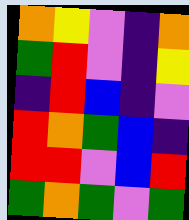[["orange", "yellow", "violet", "indigo", "orange"], ["green", "red", "violet", "indigo", "yellow"], ["indigo", "red", "blue", "indigo", "violet"], ["red", "orange", "green", "blue", "indigo"], ["red", "red", "violet", "blue", "red"], ["green", "orange", "green", "violet", "green"]]